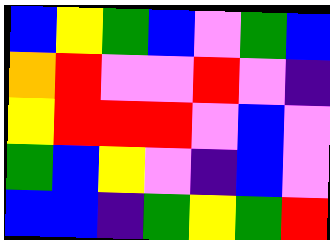[["blue", "yellow", "green", "blue", "violet", "green", "blue"], ["orange", "red", "violet", "violet", "red", "violet", "indigo"], ["yellow", "red", "red", "red", "violet", "blue", "violet"], ["green", "blue", "yellow", "violet", "indigo", "blue", "violet"], ["blue", "blue", "indigo", "green", "yellow", "green", "red"]]